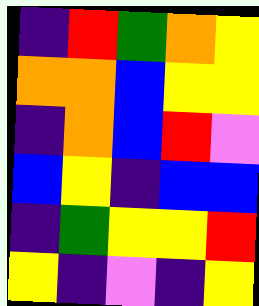[["indigo", "red", "green", "orange", "yellow"], ["orange", "orange", "blue", "yellow", "yellow"], ["indigo", "orange", "blue", "red", "violet"], ["blue", "yellow", "indigo", "blue", "blue"], ["indigo", "green", "yellow", "yellow", "red"], ["yellow", "indigo", "violet", "indigo", "yellow"]]